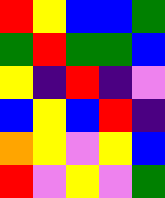[["red", "yellow", "blue", "blue", "green"], ["green", "red", "green", "green", "blue"], ["yellow", "indigo", "red", "indigo", "violet"], ["blue", "yellow", "blue", "red", "indigo"], ["orange", "yellow", "violet", "yellow", "blue"], ["red", "violet", "yellow", "violet", "green"]]